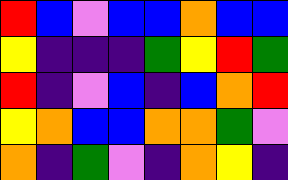[["red", "blue", "violet", "blue", "blue", "orange", "blue", "blue"], ["yellow", "indigo", "indigo", "indigo", "green", "yellow", "red", "green"], ["red", "indigo", "violet", "blue", "indigo", "blue", "orange", "red"], ["yellow", "orange", "blue", "blue", "orange", "orange", "green", "violet"], ["orange", "indigo", "green", "violet", "indigo", "orange", "yellow", "indigo"]]